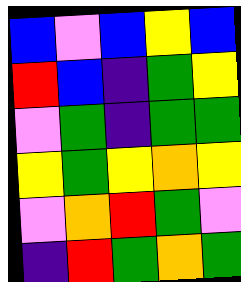[["blue", "violet", "blue", "yellow", "blue"], ["red", "blue", "indigo", "green", "yellow"], ["violet", "green", "indigo", "green", "green"], ["yellow", "green", "yellow", "orange", "yellow"], ["violet", "orange", "red", "green", "violet"], ["indigo", "red", "green", "orange", "green"]]